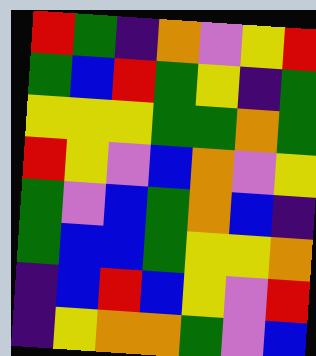[["red", "green", "indigo", "orange", "violet", "yellow", "red"], ["green", "blue", "red", "green", "yellow", "indigo", "green"], ["yellow", "yellow", "yellow", "green", "green", "orange", "green"], ["red", "yellow", "violet", "blue", "orange", "violet", "yellow"], ["green", "violet", "blue", "green", "orange", "blue", "indigo"], ["green", "blue", "blue", "green", "yellow", "yellow", "orange"], ["indigo", "blue", "red", "blue", "yellow", "violet", "red"], ["indigo", "yellow", "orange", "orange", "green", "violet", "blue"]]